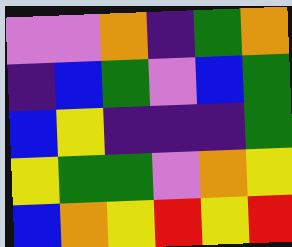[["violet", "violet", "orange", "indigo", "green", "orange"], ["indigo", "blue", "green", "violet", "blue", "green"], ["blue", "yellow", "indigo", "indigo", "indigo", "green"], ["yellow", "green", "green", "violet", "orange", "yellow"], ["blue", "orange", "yellow", "red", "yellow", "red"]]